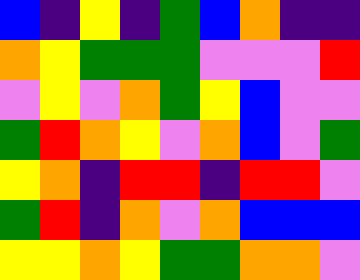[["blue", "indigo", "yellow", "indigo", "green", "blue", "orange", "indigo", "indigo"], ["orange", "yellow", "green", "green", "green", "violet", "violet", "violet", "red"], ["violet", "yellow", "violet", "orange", "green", "yellow", "blue", "violet", "violet"], ["green", "red", "orange", "yellow", "violet", "orange", "blue", "violet", "green"], ["yellow", "orange", "indigo", "red", "red", "indigo", "red", "red", "violet"], ["green", "red", "indigo", "orange", "violet", "orange", "blue", "blue", "blue"], ["yellow", "yellow", "orange", "yellow", "green", "green", "orange", "orange", "violet"]]